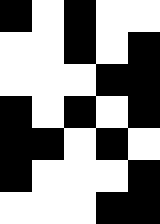[["black", "white", "black", "white", "white"], ["white", "white", "black", "white", "black"], ["white", "white", "white", "black", "black"], ["black", "white", "black", "white", "black"], ["black", "black", "white", "black", "white"], ["black", "white", "white", "white", "black"], ["white", "white", "white", "black", "black"]]